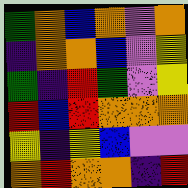[["green", "orange", "blue", "orange", "violet", "orange"], ["indigo", "orange", "orange", "blue", "violet", "yellow"], ["green", "indigo", "red", "green", "violet", "yellow"], ["red", "blue", "red", "orange", "orange", "orange"], ["yellow", "indigo", "yellow", "blue", "violet", "violet"], ["orange", "red", "orange", "orange", "indigo", "red"]]